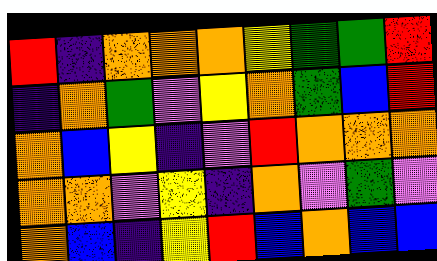[["red", "indigo", "orange", "orange", "orange", "yellow", "green", "green", "red"], ["indigo", "orange", "green", "violet", "yellow", "orange", "green", "blue", "red"], ["orange", "blue", "yellow", "indigo", "violet", "red", "orange", "orange", "orange"], ["orange", "orange", "violet", "yellow", "indigo", "orange", "violet", "green", "violet"], ["orange", "blue", "indigo", "yellow", "red", "blue", "orange", "blue", "blue"]]